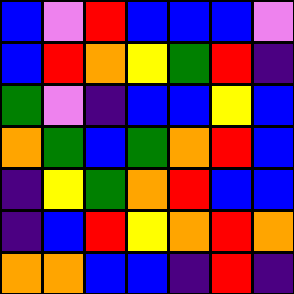[["blue", "violet", "red", "blue", "blue", "blue", "violet"], ["blue", "red", "orange", "yellow", "green", "red", "indigo"], ["green", "violet", "indigo", "blue", "blue", "yellow", "blue"], ["orange", "green", "blue", "green", "orange", "red", "blue"], ["indigo", "yellow", "green", "orange", "red", "blue", "blue"], ["indigo", "blue", "red", "yellow", "orange", "red", "orange"], ["orange", "orange", "blue", "blue", "indigo", "red", "indigo"]]